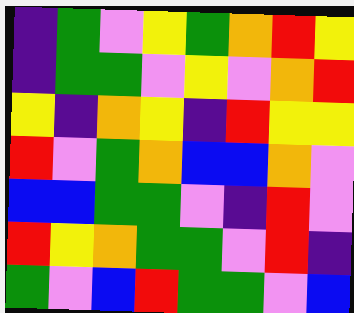[["indigo", "green", "violet", "yellow", "green", "orange", "red", "yellow"], ["indigo", "green", "green", "violet", "yellow", "violet", "orange", "red"], ["yellow", "indigo", "orange", "yellow", "indigo", "red", "yellow", "yellow"], ["red", "violet", "green", "orange", "blue", "blue", "orange", "violet"], ["blue", "blue", "green", "green", "violet", "indigo", "red", "violet"], ["red", "yellow", "orange", "green", "green", "violet", "red", "indigo"], ["green", "violet", "blue", "red", "green", "green", "violet", "blue"]]